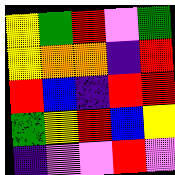[["yellow", "green", "red", "violet", "green"], ["yellow", "orange", "orange", "indigo", "red"], ["red", "blue", "indigo", "red", "red"], ["green", "yellow", "red", "blue", "yellow"], ["indigo", "violet", "violet", "red", "violet"]]